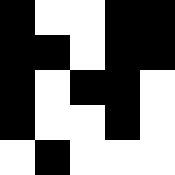[["black", "white", "white", "black", "black"], ["black", "black", "white", "black", "black"], ["black", "white", "black", "black", "white"], ["black", "white", "white", "black", "white"], ["white", "black", "white", "white", "white"]]